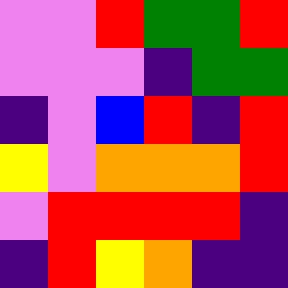[["violet", "violet", "red", "green", "green", "red"], ["violet", "violet", "violet", "indigo", "green", "green"], ["indigo", "violet", "blue", "red", "indigo", "red"], ["yellow", "violet", "orange", "orange", "orange", "red"], ["violet", "red", "red", "red", "red", "indigo"], ["indigo", "red", "yellow", "orange", "indigo", "indigo"]]